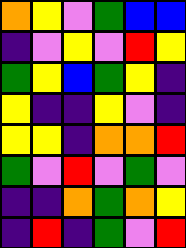[["orange", "yellow", "violet", "green", "blue", "blue"], ["indigo", "violet", "yellow", "violet", "red", "yellow"], ["green", "yellow", "blue", "green", "yellow", "indigo"], ["yellow", "indigo", "indigo", "yellow", "violet", "indigo"], ["yellow", "yellow", "indigo", "orange", "orange", "red"], ["green", "violet", "red", "violet", "green", "violet"], ["indigo", "indigo", "orange", "green", "orange", "yellow"], ["indigo", "red", "indigo", "green", "violet", "red"]]